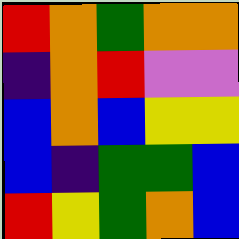[["red", "orange", "green", "orange", "orange"], ["indigo", "orange", "red", "violet", "violet"], ["blue", "orange", "blue", "yellow", "yellow"], ["blue", "indigo", "green", "green", "blue"], ["red", "yellow", "green", "orange", "blue"]]